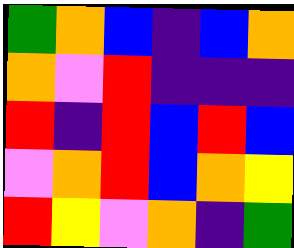[["green", "orange", "blue", "indigo", "blue", "orange"], ["orange", "violet", "red", "indigo", "indigo", "indigo"], ["red", "indigo", "red", "blue", "red", "blue"], ["violet", "orange", "red", "blue", "orange", "yellow"], ["red", "yellow", "violet", "orange", "indigo", "green"]]